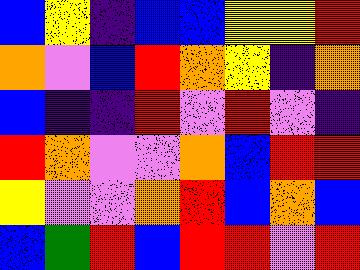[["blue", "yellow", "indigo", "blue", "blue", "yellow", "yellow", "red"], ["orange", "violet", "blue", "red", "orange", "yellow", "indigo", "orange"], ["blue", "indigo", "indigo", "red", "violet", "red", "violet", "indigo"], ["red", "orange", "violet", "violet", "orange", "blue", "red", "red"], ["yellow", "violet", "violet", "orange", "red", "blue", "orange", "blue"], ["blue", "green", "red", "blue", "red", "red", "violet", "red"]]